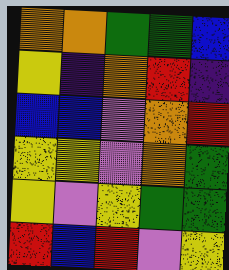[["orange", "orange", "green", "green", "blue"], ["yellow", "indigo", "orange", "red", "indigo"], ["blue", "blue", "violet", "orange", "red"], ["yellow", "yellow", "violet", "orange", "green"], ["yellow", "violet", "yellow", "green", "green"], ["red", "blue", "red", "violet", "yellow"]]